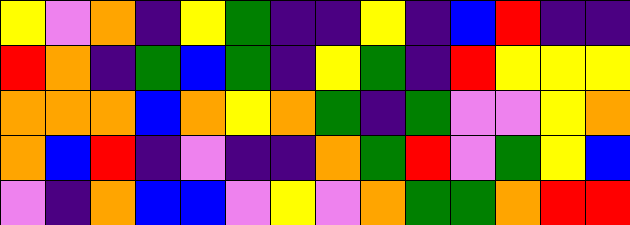[["yellow", "violet", "orange", "indigo", "yellow", "green", "indigo", "indigo", "yellow", "indigo", "blue", "red", "indigo", "indigo"], ["red", "orange", "indigo", "green", "blue", "green", "indigo", "yellow", "green", "indigo", "red", "yellow", "yellow", "yellow"], ["orange", "orange", "orange", "blue", "orange", "yellow", "orange", "green", "indigo", "green", "violet", "violet", "yellow", "orange"], ["orange", "blue", "red", "indigo", "violet", "indigo", "indigo", "orange", "green", "red", "violet", "green", "yellow", "blue"], ["violet", "indigo", "orange", "blue", "blue", "violet", "yellow", "violet", "orange", "green", "green", "orange", "red", "red"]]